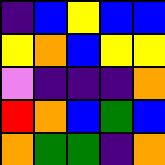[["indigo", "blue", "yellow", "blue", "blue"], ["yellow", "orange", "blue", "yellow", "yellow"], ["violet", "indigo", "indigo", "indigo", "orange"], ["red", "orange", "blue", "green", "blue"], ["orange", "green", "green", "indigo", "orange"]]